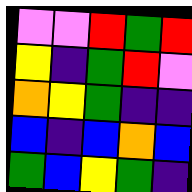[["violet", "violet", "red", "green", "red"], ["yellow", "indigo", "green", "red", "violet"], ["orange", "yellow", "green", "indigo", "indigo"], ["blue", "indigo", "blue", "orange", "blue"], ["green", "blue", "yellow", "green", "indigo"]]